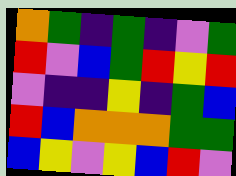[["orange", "green", "indigo", "green", "indigo", "violet", "green"], ["red", "violet", "blue", "green", "red", "yellow", "red"], ["violet", "indigo", "indigo", "yellow", "indigo", "green", "blue"], ["red", "blue", "orange", "orange", "orange", "green", "green"], ["blue", "yellow", "violet", "yellow", "blue", "red", "violet"]]